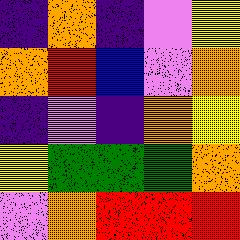[["indigo", "orange", "indigo", "violet", "yellow"], ["orange", "red", "blue", "violet", "orange"], ["indigo", "violet", "indigo", "orange", "yellow"], ["yellow", "green", "green", "green", "orange"], ["violet", "orange", "red", "red", "red"]]